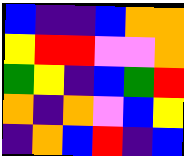[["blue", "indigo", "indigo", "blue", "orange", "orange"], ["yellow", "red", "red", "violet", "violet", "orange"], ["green", "yellow", "indigo", "blue", "green", "red"], ["orange", "indigo", "orange", "violet", "blue", "yellow"], ["indigo", "orange", "blue", "red", "indigo", "blue"]]